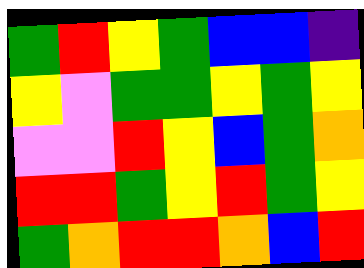[["green", "red", "yellow", "green", "blue", "blue", "indigo"], ["yellow", "violet", "green", "green", "yellow", "green", "yellow"], ["violet", "violet", "red", "yellow", "blue", "green", "orange"], ["red", "red", "green", "yellow", "red", "green", "yellow"], ["green", "orange", "red", "red", "orange", "blue", "red"]]